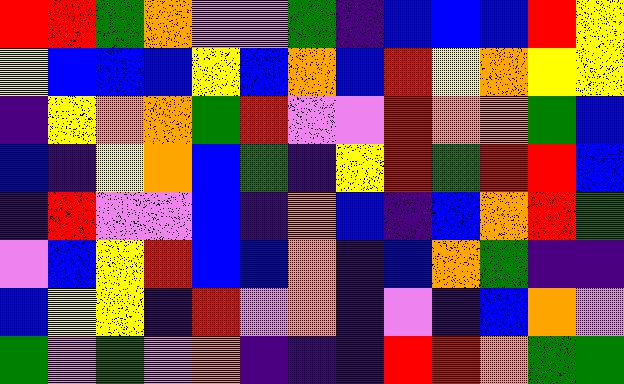[["red", "red", "green", "orange", "violet", "violet", "green", "indigo", "blue", "blue", "blue", "red", "yellow"], ["yellow", "blue", "blue", "blue", "yellow", "blue", "orange", "blue", "red", "yellow", "orange", "yellow", "yellow"], ["indigo", "yellow", "orange", "orange", "green", "red", "violet", "violet", "red", "orange", "orange", "green", "blue"], ["blue", "indigo", "yellow", "orange", "blue", "green", "indigo", "yellow", "red", "green", "red", "red", "blue"], ["indigo", "red", "violet", "violet", "blue", "indigo", "orange", "blue", "indigo", "blue", "orange", "red", "green"], ["violet", "blue", "yellow", "red", "blue", "blue", "orange", "indigo", "blue", "orange", "green", "indigo", "indigo"], ["blue", "yellow", "yellow", "indigo", "red", "violet", "orange", "indigo", "violet", "indigo", "blue", "orange", "violet"], ["green", "violet", "green", "violet", "orange", "indigo", "indigo", "indigo", "red", "red", "orange", "green", "green"]]